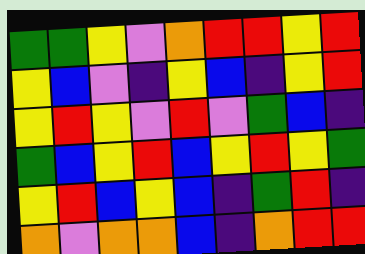[["green", "green", "yellow", "violet", "orange", "red", "red", "yellow", "red"], ["yellow", "blue", "violet", "indigo", "yellow", "blue", "indigo", "yellow", "red"], ["yellow", "red", "yellow", "violet", "red", "violet", "green", "blue", "indigo"], ["green", "blue", "yellow", "red", "blue", "yellow", "red", "yellow", "green"], ["yellow", "red", "blue", "yellow", "blue", "indigo", "green", "red", "indigo"], ["orange", "violet", "orange", "orange", "blue", "indigo", "orange", "red", "red"]]